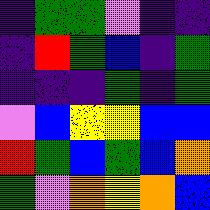[["indigo", "green", "green", "violet", "indigo", "indigo"], ["indigo", "red", "green", "blue", "indigo", "green"], ["indigo", "indigo", "indigo", "green", "indigo", "green"], ["violet", "blue", "yellow", "yellow", "blue", "blue"], ["red", "green", "blue", "green", "blue", "orange"], ["green", "violet", "orange", "yellow", "orange", "blue"]]